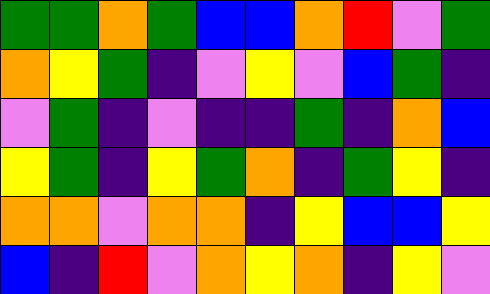[["green", "green", "orange", "green", "blue", "blue", "orange", "red", "violet", "green"], ["orange", "yellow", "green", "indigo", "violet", "yellow", "violet", "blue", "green", "indigo"], ["violet", "green", "indigo", "violet", "indigo", "indigo", "green", "indigo", "orange", "blue"], ["yellow", "green", "indigo", "yellow", "green", "orange", "indigo", "green", "yellow", "indigo"], ["orange", "orange", "violet", "orange", "orange", "indigo", "yellow", "blue", "blue", "yellow"], ["blue", "indigo", "red", "violet", "orange", "yellow", "orange", "indigo", "yellow", "violet"]]